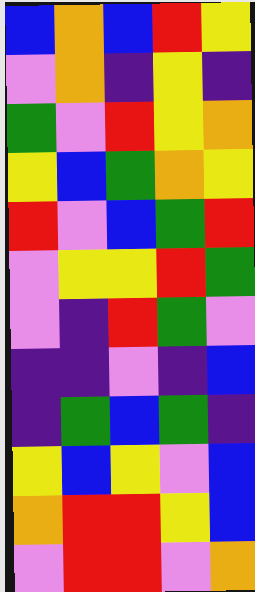[["blue", "orange", "blue", "red", "yellow"], ["violet", "orange", "indigo", "yellow", "indigo"], ["green", "violet", "red", "yellow", "orange"], ["yellow", "blue", "green", "orange", "yellow"], ["red", "violet", "blue", "green", "red"], ["violet", "yellow", "yellow", "red", "green"], ["violet", "indigo", "red", "green", "violet"], ["indigo", "indigo", "violet", "indigo", "blue"], ["indigo", "green", "blue", "green", "indigo"], ["yellow", "blue", "yellow", "violet", "blue"], ["orange", "red", "red", "yellow", "blue"], ["violet", "red", "red", "violet", "orange"]]